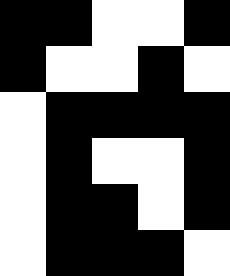[["black", "black", "white", "white", "black"], ["black", "white", "white", "black", "white"], ["white", "black", "black", "black", "black"], ["white", "black", "white", "white", "black"], ["white", "black", "black", "white", "black"], ["white", "black", "black", "black", "white"]]